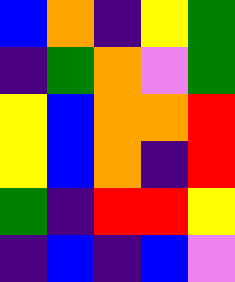[["blue", "orange", "indigo", "yellow", "green"], ["indigo", "green", "orange", "violet", "green"], ["yellow", "blue", "orange", "orange", "red"], ["yellow", "blue", "orange", "indigo", "red"], ["green", "indigo", "red", "red", "yellow"], ["indigo", "blue", "indigo", "blue", "violet"]]